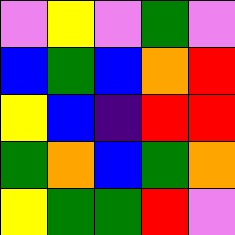[["violet", "yellow", "violet", "green", "violet"], ["blue", "green", "blue", "orange", "red"], ["yellow", "blue", "indigo", "red", "red"], ["green", "orange", "blue", "green", "orange"], ["yellow", "green", "green", "red", "violet"]]